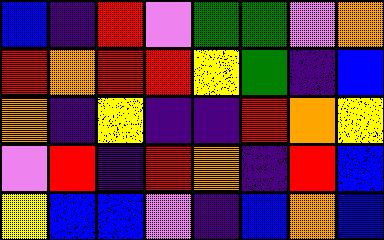[["blue", "indigo", "red", "violet", "green", "green", "violet", "orange"], ["red", "orange", "red", "red", "yellow", "green", "indigo", "blue"], ["orange", "indigo", "yellow", "indigo", "indigo", "red", "orange", "yellow"], ["violet", "red", "indigo", "red", "orange", "indigo", "red", "blue"], ["yellow", "blue", "blue", "violet", "indigo", "blue", "orange", "blue"]]